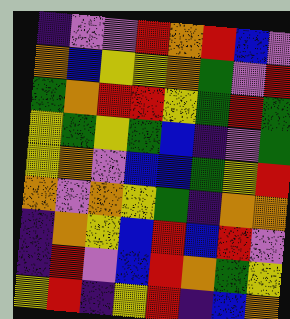[["indigo", "violet", "violet", "red", "orange", "red", "blue", "violet"], ["orange", "blue", "yellow", "yellow", "orange", "green", "violet", "red"], ["green", "orange", "red", "red", "yellow", "green", "red", "green"], ["yellow", "green", "yellow", "green", "blue", "indigo", "violet", "green"], ["yellow", "orange", "violet", "blue", "blue", "green", "yellow", "red"], ["orange", "violet", "orange", "yellow", "green", "indigo", "orange", "orange"], ["indigo", "orange", "yellow", "blue", "red", "blue", "red", "violet"], ["indigo", "red", "violet", "blue", "red", "orange", "green", "yellow"], ["yellow", "red", "indigo", "yellow", "red", "indigo", "blue", "orange"]]